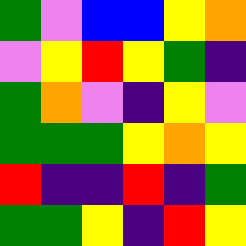[["green", "violet", "blue", "blue", "yellow", "orange"], ["violet", "yellow", "red", "yellow", "green", "indigo"], ["green", "orange", "violet", "indigo", "yellow", "violet"], ["green", "green", "green", "yellow", "orange", "yellow"], ["red", "indigo", "indigo", "red", "indigo", "green"], ["green", "green", "yellow", "indigo", "red", "yellow"]]